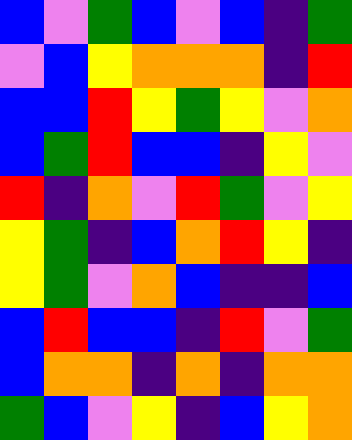[["blue", "violet", "green", "blue", "violet", "blue", "indigo", "green"], ["violet", "blue", "yellow", "orange", "orange", "orange", "indigo", "red"], ["blue", "blue", "red", "yellow", "green", "yellow", "violet", "orange"], ["blue", "green", "red", "blue", "blue", "indigo", "yellow", "violet"], ["red", "indigo", "orange", "violet", "red", "green", "violet", "yellow"], ["yellow", "green", "indigo", "blue", "orange", "red", "yellow", "indigo"], ["yellow", "green", "violet", "orange", "blue", "indigo", "indigo", "blue"], ["blue", "red", "blue", "blue", "indigo", "red", "violet", "green"], ["blue", "orange", "orange", "indigo", "orange", "indigo", "orange", "orange"], ["green", "blue", "violet", "yellow", "indigo", "blue", "yellow", "orange"]]